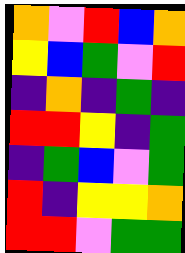[["orange", "violet", "red", "blue", "orange"], ["yellow", "blue", "green", "violet", "red"], ["indigo", "orange", "indigo", "green", "indigo"], ["red", "red", "yellow", "indigo", "green"], ["indigo", "green", "blue", "violet", "green"], ["red", "indigo", "yellow", "yellow", "orange"], ["red", "red", "violet", "green", "green"]]